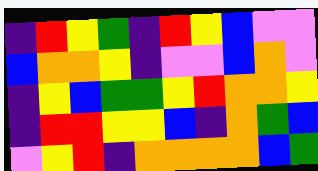[["indigo", "red", "yellow", "green", "indigo", "red", "yellow", "blue", "violet", "violet"], ["blue", "orange", "orange", "yellow", "indigo", "violet", "violet", "blue", "orange", "violet"], ["indigo", "yellow", "blue", "green", "green", "yellow", "red", "orange", "orange", "yellow"], ["indigo", "red", "red", "yellow", "yellow", "blue", "indigo", "orange", "green", "blue"], ["violet", "yellow", "red", "indigo", "orange", "orange", "orange", "orange", "blue", "green"]]